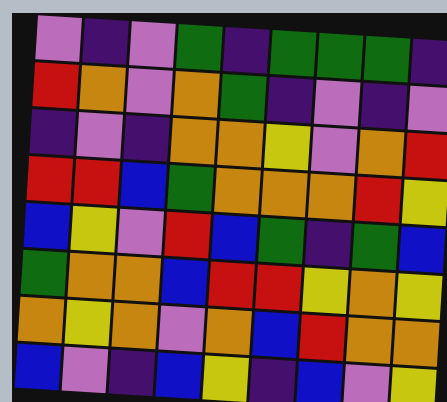[["violet", "indigo", "violet", "green", "indigo", "green", "green", "green", "indigo"], ["red", "orange", "violet", "orange", "green", "indigo", "violet", "indigo", "violet"], ["indigo", "violet", "indigo", "orange", "orange", "yellow", "violet", "orange", "red"], ["red", "red", "blue", "green", "orange", "orange", "orange", "red", "yellow"], ["blue", "yellow", "violet", "red", "blue", "green", "indigo", "green", "blue"], ["green", "orange", "orange", "blue", "red", "red", "yellow", "orange", "yellow"], ["orange", "yellow", "orange", "violet", "orange", "blue", "red", "orange", "orange"], ["blue", "violet", "indigo", "blue", "yellow", "indigo", "blue", "violet", "yellow"]]